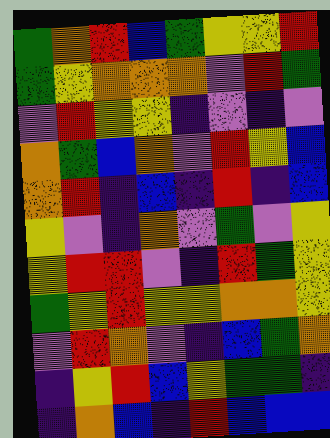[["green", "orange", "red", "blue", "green", "yellow", "yellow", "red"], ["green", "yellow", "orange", "orange", "orange", "violet", "red", "green"], ["violet", "red", "yellow", "yellow", "indigo", "violet", "indigo", "violet"], ["orange", "green", "blue", "orange", "violet", "red", "yellow", "blue"], ["orange", "red", "indigo", "blue", "indigo", "red", "indigo", "blue"], ["yellow", "violet", "indigo", "orange", "violet", "green", "violet", "yellow"], ["yellow", "red", "red", "violet", "indigo", "red", "green", "yellow"], ["green", "yellow", "red", "yellow", "yellow", "orange", "orange", "yellow"], ["violet", "red", "orange", "violet", "indigo", "blue", "green", "orange"], ["indigo", "yellow", "red", "blue", "yellow", "green", "green", "indigo"], ["indigo", "orange", "blue", "indigo", "red", "blue", "blue", "blue"]]